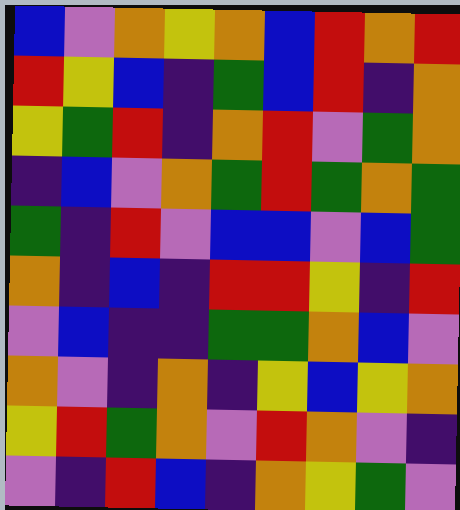[["blue", "violet", "orange", "yellow", "orange", "blue", "red", "orange", "red"], ["red", "yellow", "blue", "indigo", "green", "blue", "red", "indigo", "orange"], ["yellow", "green", "red", "indigo", "orange", "red", "violet", "green", "orange"], ["indigo", "blue", "violet", "orange", "green", "red", "green", "orange", "green"], ["green", "indigo", "red", "violet", "blue", "blue", "violet", "blue", "green"], ["orange", "indigo", "blue", "indigo", "red", "red", "yellow", "indigo", "red"], ["violet", "blue", "indigo", "indigo", "green", "green", "orange", "blue", "violet"], ["orange", "violet", "indigo", "orange", "indigo", "yellow", "blue", "yellow", "orange"], ["yellow", "red", "green", "orange", "violet", "red", "orange", "violet", "indigo"], ["violet", "indigo", "red", "blue", "indigo", "orange", "yellow", "green", "violet"]]